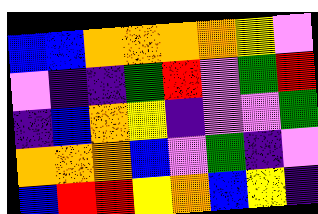[["blue", "blue", "orange", "orange", "orange", "orange", "yellow", "violet"], ["violet", "indigo", "indigo", "green", "red", "violet", "green", "red"], ["indigo", "blue", "orange", "yellow", "indigo", "violet", "violet", "green"], ["orange", "orange", "orange", "blue", "violet", "green", "indigo", "violet"], ["blue", "red", "red", "yellow", "orange", "blue", "yellow", "indigo"]]